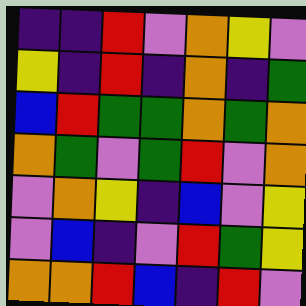[["indigo", "indigo", "red", "violet", "orange", "yellow", "violet"], ["yellow", "indigo", "red", "indigo", "orange", "indigo", "green"], ["blue", "red", "green", "green", "orange", "green", "orange"], ["orange", "green", "violet", "green", "red", "violet", "orange"], ["violet", "orange", "yellow", "indigo", "blue", "violet", "yellow"], ["violet", "blue", "indigo", "violet", "red", "green", "yellow"], ["orange", "orange", "red", "blue", "indigo", "red", "violet"]]